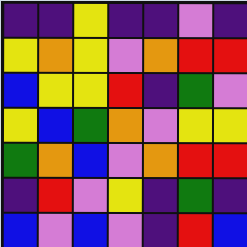[["indigo", "indigo", "yellow", "indigo", "indigo", "violet", "indigo"], ["yellow", "orange", "yellow", "violet", "orange", "red", "red"], ["blue", "yellow", "yellow", "red", "indigo", "green", "violet"], ["yellow", "blue", "green", "orange", "violet", "yellow", "yellow"], ["green", "orange", "blue", "violet", "orange", "red", "red"], ["indigo", "red", "violet", "yellow", "indigo", "green", "indigo"], ["blue", "violet", "blue", "violet", "indigo", "red", "blue"]]